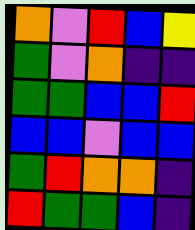[["orange", "violet", "red", "blue", "yellow"], ["green", "violet", "orange", "indigo", "indigo"], ["green", "green", "blue", "blue", "red"], ["blue", "blue", "violet", "blue", "blue"], ["green", "red", "orange", "orange", "indigo"], ["red", "green", "green", "blue", "indigo"]]